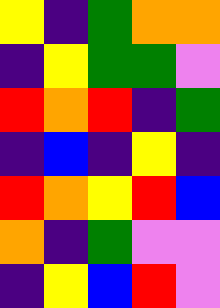[["yellow", "indigo", "green", "orange", "orange"], ["indigo", "yellow", "green", "green", "violet"], ["red", "orange", "red", "indigo", "green"], ["indigo", "blue", "indigo", "yellow", "indigo"], ["red", "orange", "yellow", "red", "blue"], ["orange", "indigo", "green", "violet", "violet"], ["indigo", "yellow", "blue", "red", "violet"]]